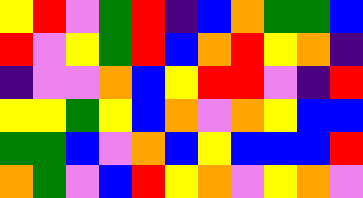[["yellow", "red", "violet", "green", "red", "indigo", "blue", "orange", "green", "green", "blue"], ["red", "violet", "yellow", "green", "red", "blue", "orange", "red", "yellow", "orange", "indigo"], ["indigo", "violet", "violet", "orange", "blue", "yellow", "red", "red", "violet", "indigo", "red"], ["yellow", "yellow", "green", "yellow", "blue", "orange", "violet", "orange", "yellow", "blue", "blue"], ["green", "green", "blue", "violet", "orange", "blue", "yellow", "blue", "blue", "blue", "red"], ["orange", "green", "violet", "blue", "red", "yellow", "orange", "violet", "yellow", "orange", "violet"]]